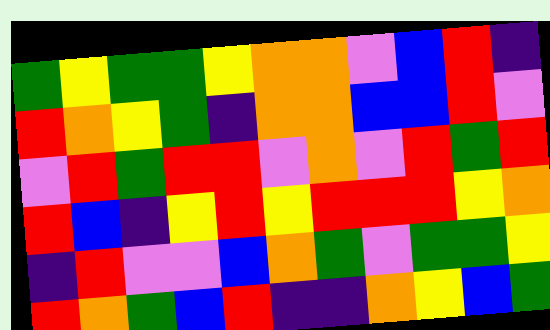[["green", "yellow", "green", "green", "yellow", "orange", "orange", "violet", "blue", "red", "indigo"], ["red", "orange", "yellow", "green", "indigo", "orange", "orange", "blue", "blue", "red", "violet"], ["violet", "red", "green", "red", "red", "violet", "orange", "violet", "red", "green", "red"], ["red", "blue", "indigo", "yellow", "red", "yellow", "red", "red", "red", "yellow", "orange"], ["indigo", "red", "violet", "violet", "blue", "orange", "green", "violet", "green", "green", "yellow"], ["red", "orange", "green", "blue", "red", "indigo", "indigo", "orange", "yellow", "blue", "green"]]